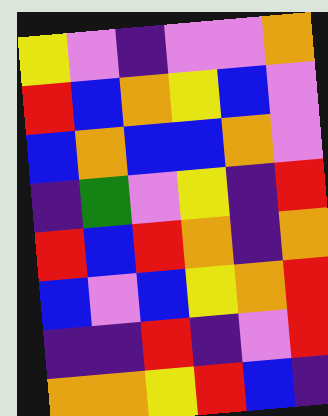[["yellow", "violet", "indigo", "violet", "violet", "orange"], ["red", "blue", "orange", "yellow", "blue", "violet"], ["blue", "orange", "blue", "blue", "orange", "violet"], ["indigo", "green", "violet", "yellow", "indigo", "red"], ["red", "blue", "red", "orange", "indigo", "orange"], ["blue", "violet", "blue", "yellow", "orange", "red"], ["indigo", "indigo", "red", "indigo", "violet", "red"], ["orange", "orange", "yellow", "red", "blue", "indigo"]]